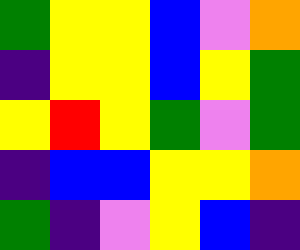[["green", "yellow", "yellow", "blue", "violet", "orange"], ["indigo", "yellow", "yellow", "blue", "yellow", "green"], ["yellow", "red", "yellow", "green", "violet", "green"], ["indigo", "blue", "blue", "yellow", "yellow", "orange"], ["green", "indigo", "violet", "yellow", "blue", "indigo"]]